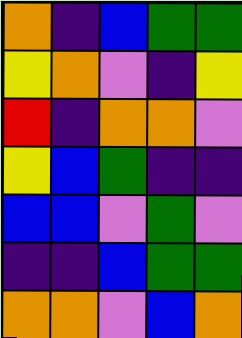[["orange", "indigo", "blue", "green", "green"], ["yellow", "orange", "violet", "indigo", "yellow"], ["red", "indigo", "orange", "orange", "violet"], ["yellow", "blue", "green", "indigo", "indigo"], ["blue", "blue", "violet", "green", "violet"], ["indigo", "indigo", "blue", "green", "green"], ["orange", "orange", "violet", "blue", "orange"]]